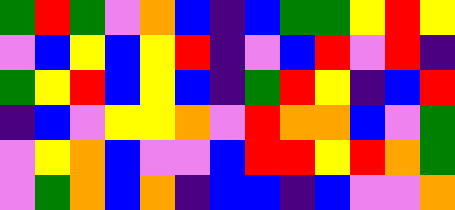[["green", "red", "green", "violet", "orange", "blue", "indigo", "blue", "green", "green", "yellow", "red", "yellow"], ["violet", "blue", "yellow", "blue", "yellow", "red", "indigo", "violet", "blue", "red", "violet", "red", "indigo"], ["green", "yellow", "red", "blue", "yellow", "blue", "indigo", "green", "red", "yellow", "indigo", "blue", "red"], ["indigo", "blue", "violet", "yellow", "yellow", "orange", "violet", "red", "orange", "orange", "blue", "violet", "green"], ["violet", "yellow", "orange", "blue", "violet", "violet", "blue", "red", "red", "yellow", "red", "orange", "green"], ["violet", "green", "orange", "blue", "orange", "indigo", "blue", "blue", "indigo", "blue", "violet", "violet", "orange"]]